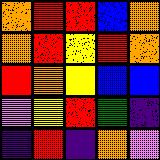[["orange", "red", "red", "blue", "orange"], ["orange", "red", "yellow", "red", "orange"], ["red", "orange", "yellow", "blue", "blue"], ["violet", "yellow", "red", "green", "indigo"], ["indigo", "red", "indigo", "orange", "violet"]]